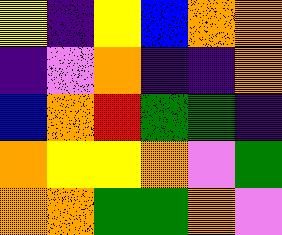[["yellow", "indigo", "yellow", "blue", "orange", "orange"], ["indigo", "violet", "orange", "indigo", "indigo", "orange"], ["blue", "orange", "red", "green", "green", "indigo"], ["orange", "yellow", "yellow", "orange", "violet", "green"], ["orange", "orange", "green", "green", "orange", "violet"]]